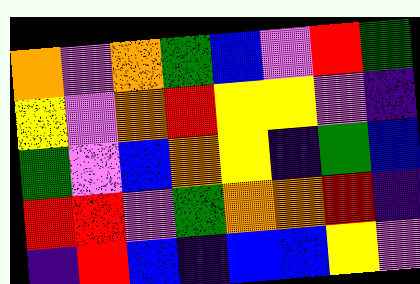[["orange", "violet", "orange", "green", "blue", "violet", "red", "green"], ["yellow", "violet", "orange", "red", "yellow", "yellow", "violet", "indigo"], ["green", "violet", "blue", "orange", "yellow", "indigo", "green", "blue"], ["red", "red", "violet", "green", "orange", "orange", "red", "indigo"], ["indigo", "red", "blue", "indigo", "blue", "blue", "yellow", "violet"]]